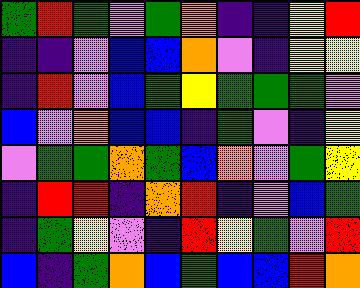[["green", "red", "green", "violet", "green", "orange", "indigo", "indigo", "yellow", "red"], ["indigo", "indigo", "violet", "blue", "blue", "orange", "violet", "indigo", "yellow", "yellow"], ["indigo", "red", "violet", "blue", "green", "yellow", "green", "green", "green", "violet"], ["blue", "violet", "orange", "blue", "blue", "indigo", "green", "violet", "indigo", "yellow"], ["violet", "green", "green", "orange", "green", "blue", "orange", "violet", "green", "yellow"], ["indigo", "red", "red", "indigo", "orange", "red", "indigo", "violet", "blue", "green"], ["indigo", "green", "yellow", "violet", "indigo", "red", "yellow", "green", "violet", "red"], ["blue", "indigo", "green", "orange", "blue", "green", "blue", "blue", "red", "orange"]]